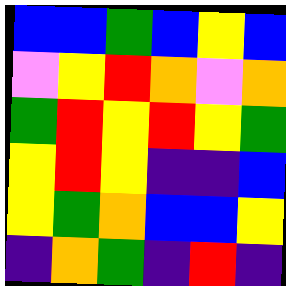[["blue", "blue", "green", "blue", "yellow", "blue"], ["violet", "yellow", "red", "orange", "violet", "orange"], ["green", "red", "yellow", "red", "yellow", "green"], ["yellow", "red", "yellow", "indigo", "indigo", "blue"], ["yellow", "green", "orange", "blue", "blue", "yellow"], ["indigo", "orange", "green", "indigo", "red", "indigo"]]